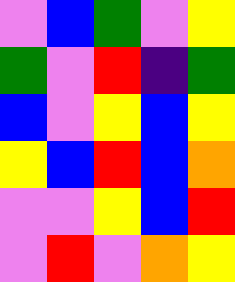[["violet", "blue", "green", "violet", "yellow"], ["green", "violet", "red", "indigo", "green"], ["blue", "violet", "yellow", "blue", "yellow"], ["yellow", "blue", "red", "blue", "orange"], ["violet", "violet", "yellow", "blue", "red"], ["violet", "red", "violet", "orange", "yellow"]]